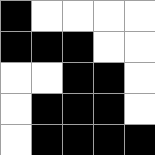[["black", "white", "white", "white", "white"], ["black", "black", "black", "white", "white"], ["white", "white", "black", "black", "white"], ["white", "black", "black", "black", "white"], ["white", "black", "black", "black", "black"]]